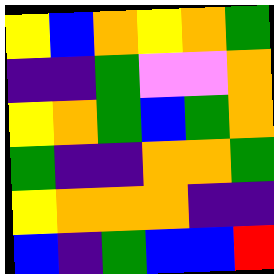[["yellow", "blue", "orange", "yellow", "orange", "green"], ["indigo", "indigo", "green", "violet", "violet", "orange"], ["yellow", "orange", "green", "blue", "green", "orange"], ["green", "indigo", "indigo", "orange", "orange", "green"], ["yellow", "orange", "orange", "orange", "indigo", "indigo"], ["blue", "indigo", "green", "blue", "blue", "red"]]